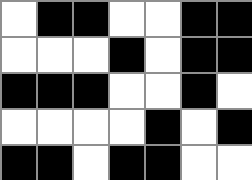[["white", "black", "black", "white", "white", "black", "black"], ["white", "white", "white", "black", "white", "black", "black"], ["black", "black", "black", "white", "white", "black", "white"], ["white", "white", "white", "white", "black", "white", "black"], ["black", "black", "white", "black", "black", "white", "white"]]